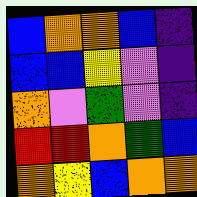[["blue", "orange", "orange", "blue", "indigo"], ["blue", "blue", "yellow", "violet", "indigo"], ["orange", "violet", "green", "violet", "indigo"], ["red", "red", "orange", "green", "blue"], ["orange", "yellow", "blue", "orange", "orange"]]